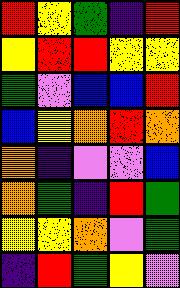[["red", "yellow", "green", "indigo", "red"], ["yellow", "red", "red", "yellow", "yellow"], ["green", "violet", "blue", "blue", "red"], ["blue", "yellow", "orange", "red", "orange"], ["orange", "indigo", "violet", "violet", "blue"], ["orange", "green", "indigo", "red", "green"], ["yellow", "yellow", "orange", "violet", "green"], ["indigo", "red", "green", "yellow", "violet"]]